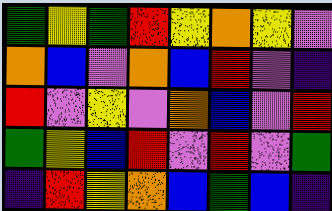[["green", "yellow", "green", "red", "yellow", "orange", "yellow", "violet"], ["orange", "blue", "violet", "orange", "blue", "red", "violet", "indigo"], ["red", "violet", "yellow", "violet", "orange", "blue", "violet", "red"], ["green", "yellow", "blue", "red", "violet", "red", "violet", "green"], ["indigo", "red", "yellow", "orange", "blue", "green", "blue", "indigo"]]